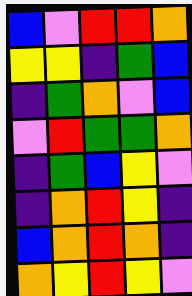[["blue", "violet", "red", "red", "orange"], ["yellow", "yellow", "indigo", "green", "blue"], ["indigo", "green", "orange", "violet", "blue"], ["violet", "red", "green", "green", "orange"], ["indigo", "green", "blue", "yellow", "violet"], ["indigo", "orange", "red", "yellow", "indigo"], ["blue", "orange", "red", "orange", "indigo"], ["orange", "yellow", "red", "yellow", "violet"]]